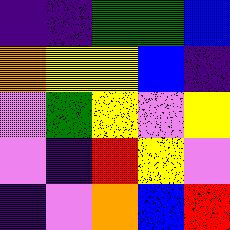[["indigo", "indigo", "green", "green", "blue"], ["orange", "yellow", "yellow", "blue", "indigo"], ["violet", "green", "yellow", "violet", "yellow"], ["violet", "indigo", "red", "yellow", "violet"], ["indigo", "violet", "orange", "blue", "red"]]